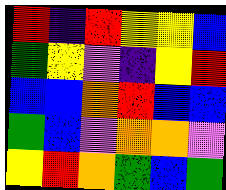[["red", "indigo", "red", "yellow", "yellow", "blue"], ["green", "yellow", "violet", "indigo", "yellow", "red"], ["blue", "blue", "orange", "red", "blue", "blue"], ["green", "blue", "violet", "orange", "orange", "violet"], ["yellow", "red", "orange", "green", "blue", "green"]]